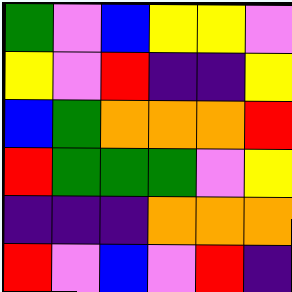[["green", "violet", "blue", "yellow", "yellow", "violet"], ["yellow", "violet", "red", "indigo", "indigo", "yellow"], ["blue", "green", "orange", "orange", "orange", "red"], ["red", "green", "green", "green", "violet", "yellow"], ["indigo", "indigo", "indigo", "orange", "orange", "orange"], ["red", "violet", "blue", "violet", "red", "indigo"]]